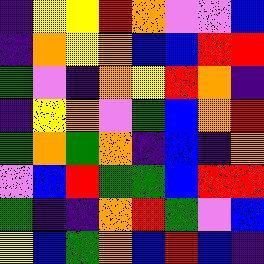[["indigo", "yellow", "yellow", "red", "orange", "violet", "violet", "blue"], ["indigo", "orange", "yellow", "orange", "blue", "blue", "red", "red"], ["green", "violet", "indigo", "orange", "yellow", "red", "orange", "indigo"], ["indigo", "yellow", "orange", "violet", "green", "blue", "orange", "red"], ["green", "orange", "green", "orange", "indigo", "blue", "indigo", "orange"], ["violet", "blue", "red", "green", "green", "blue", "red", "red"], ["green", "indigo", "indigo", "orange", "red", "green", "violet", "blue"], ["yellow", "blue", "green", "orange", "blue", "red", "blue", "indigo"]]